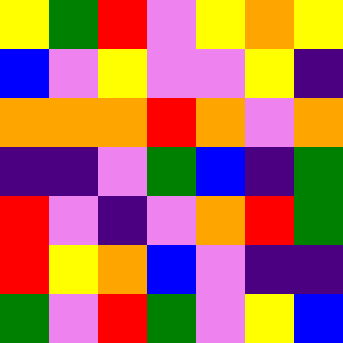[["yellow", "green", "red", "violet", "yellow", "orange", "yellow"], ["blue", "violet", "yellow", "violet", "violet", "yellow", "indigo"], ["orange", "orange", "orange", "red", "orange", "violet", "orange"], ["indigo", "indigo", "violet", "green", "blue", "indigo", "green"], ["red", "violet", "indigo", "violet", "orange", "red", "green"], ["red", "yellow", "orange", "blue", "violet", "indigo", "indigo"], ["green", "violet", "red", "green", "violet", "yellow", "blue"]]